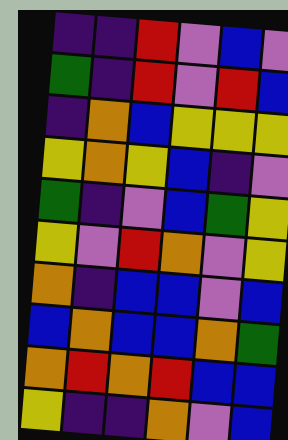[["indigo", "indigo", "red", "violet", "blue", "violet"], ["green", "indigo", "red", "violet", "red", "blue"], ["indigo", "orange", "blue", "yellow", "yellow", "yellow"], ["yellow", "orange", "yellow", "blue", "indigo", "violet"], ["green", "indigo", "violet", "blue", "green", "yellow"], ["yellow", "violet", "red", "orange", "violet", "yellow"], ["orange", "indigo", "blue", "blue", "violet", "blue"], ["blue", "orange", "blue", "blue", "orange", "green"], ["orange", "red", "orange", "red", "blue", "blue"], ["yellow", "indigo", "indigo", "orange", "violet", "blue"]]